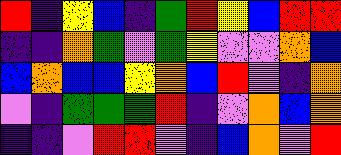[["red", "indigo", "yellow", "blue", "indigo", "green", "red", "yellow", "blue", "red", "red"], ["indigo", "indigo", "orange", "green", "violet", "green", "yellow", "violet", "violet", "orange", "blue"], ["blue", "orange", "blue", "blue", "yellow", "orange", "blue", "red", "violet", "indigo", "orange"], ["violet", "indigo", "green", "green", "green", "red", "indigo", "violet", "orange", "blue", "orange"], ["indigo", "indigo", "violet", "red", "red", "violet", "indigo", "blue", "orange", "violet", "red"]]